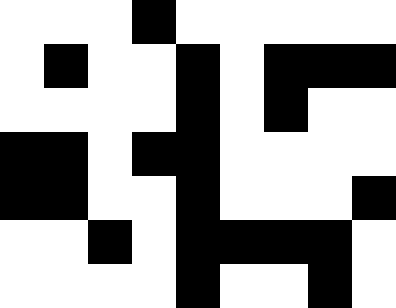[["white", "white", "white", "black", "white", "white", "white", "white", "white"], ["white", "black", "white", "white", "black", "white", "black", "black", "black"], ["white", "white", "white", "white", "black", "white", "black", "white", "white"], ["black", "black", "white", "black", "black", "white", "white", "white", "white"], ["black", "black", "white", "white", "black", "white", "white", "white", "black"], ["white", "white", "black", "white", "black", "black", "black", "black", "white"], ["white", "white", "white", "white", "black", "white", "white", "black", "white"]]